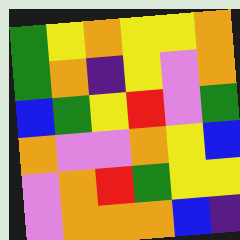[["green", "yellow", "orange", "yellow", "yellow", "orange"], ["green", "orange", "indigo", "yellow", "violet", "orange"], ["blue", "green", "yellow", "red", "violet", "green"], ["orange", "violet", "violet", "orange", "yellow", "blue"], ["violet", "orange", "red", "green", "yellow", "yellow"], ["violet", "orange", "orange", "orange", "blue", "indigo"]]